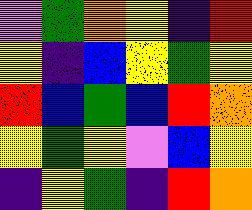[["violet", "green", "orange", "yellow", "indigo", "red"], ["yellow", "indigo", "blue", "yellow", "green", "yellow"], ["red", "blue", "green", "blue", "red", "orange"], ["yellow", "green", "yellow", "violet", "blue", "yellow"], ["indigo", "yellow", "green", "indigo", "red", "orange"]]